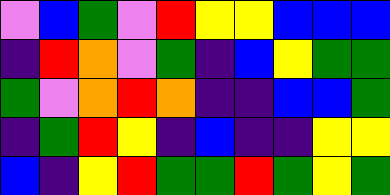[["violet", "blue", "green", "violet", "red", "yellow", "yellow", "blue", "blue", "blue"], ["indigo", "red", "orange", "violet", "green", "indigo", "blue", "yellow", "green", "green"], ["green", "violet", "orange", "red", "orange", "indigo", "indigo", "blue", "blue", "green"], ["indigo", "green", "red", "yellow", "indigo", "blue", "indigo", "indigo", "yellow", "yellow"], ["blue", "indigo", "yellow", "red", "green", "green", "red", "green", "yellow", "green"]]